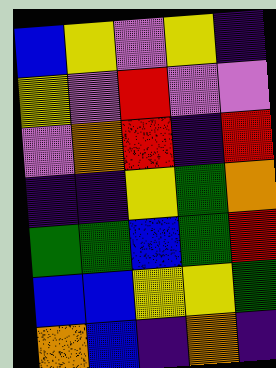[["blue", "yellow", "violet", "yellow", "indigo"], ["yellow", "violet", "red", "violet", "violet"], ["violet", "orange", "red", "indigo", "red"], ["indigo", "indigo", "yellow", "green", "orange"], ["green", "green", "blue", "green", "red"], ["blue", "blue", "yellow", "yellow", "green"], ["orange", "blue", "indigo", "orange", "indigo"]]